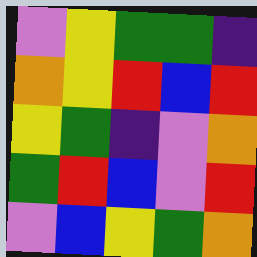[["violet", "yellow", "green", "green", "indigo"], ["orange", "yellow", "red", "blue", "red"], ["yellow", "green", "indigo", "violet", "orange"], ["green", "red", "blue", "violet", "red"], ["violet", "blue", "yellow", "green", "orange"]]